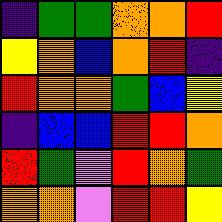[["indigo", "green", "green", "orange", "orange", "red"], ["yellow", "orange", "blue", "orange", "red", "indigo"], ["red", "orange", "orange", "green", "blue", "yellow"], ["indigo", "blue", "blue", "red", "red", "orange"], ["red", "green", "violet", "red", "orange", "green"], ["orange", "orange", "violet", "red", "red", "yellow"]]